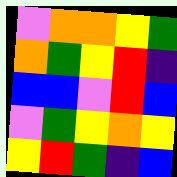[["violet", "orange", "orange", "yellow", "green"], ["orange", "green", "yellow", "red", "indigo"], ["blue", "blue", "violet", "red", "blue"], ["violet", "green", "yellow", "orange", "yellow"], ["yellow", "red", "green", "indigo", "blue"]]